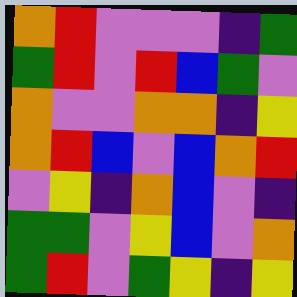[["orange", "red", "violet", "violet", "violet", "indigo", "green"], ["green", "red", "violet", "red", "blue", "green", "violet"], ["orange", "violet", "violet", "orange", "orange", "indigo", "yellow"], ["orange", "red", "blue", "violet", "blue", "orange", "red"], ["violet", "yellow", "indigo", "orange", "blue", "violet", "indigo"], ["green", "green", "violet", "yellow", "blue", "violet", "orange"], ["green", "red", "violet", "green", "yellow", "indigo", "yellow"]]